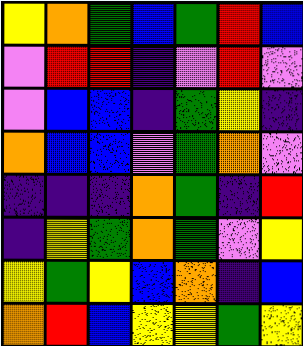[["yellow", "orange", "green", "blue", "green", "red", "blue"], ["violet", "red", "red", "indigo", "violet", "red", "violet"], ["violet", "blue", "blue", "indigo", "green", "yellow", "indigo"], ["orange", "blue", "blue", "violet", "green", "orange", "violet"], ["indigo", "indigo", "indigo", "orange", "green", "indigo", "red"], ["indigo", "yellow", "green", "orange", "green", "violet", "yellow"], ["yellow", "green", "yellow", "blue", "orange", "indigo", "blue"], ["orange", "red", "blue", "yellow", "yellow", "green", "yellow"]]